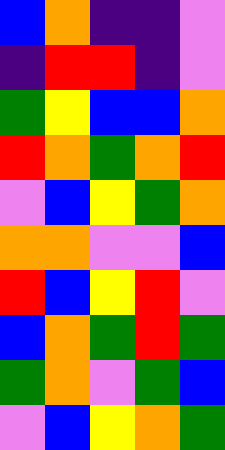[["blue", "orange", "indigo", "indigo", "violet"], ["indigo", "red", "red", "indigo", "violet"], ["green", "yellow", "blue", "blue", "orange"], ["red", "orange", "green", "orange", "red"], ["violet", "blue", "yellow", "green", "orange"], ["orange", "orange", "violet", "violet", "blue"], ["red", "blue", "yellow", "red", "violet"], ["blue", "orange", "green", "red", "green"], ["green", "orange", "violet", "green", "blue"], ["violet", "blue", "yellow", "orange", "green"]]